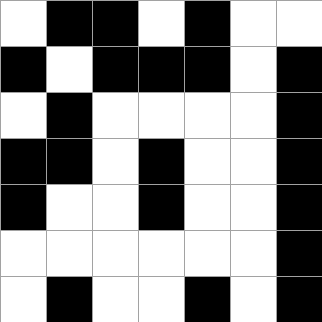[["white", "black", "black", "white", "black", "white", "white"], ["black", "white", "black", "black", "black", "white", "black"], ["white", "black", "white", "white", "white", "white", "black"], ["black", "black", "white", "black", "white", "white", "black"], ["black", "white", "white", "black", "white", "white", "black"], ["white", "white", "white", "white", "white", "white", "black"], ["white", "black", "white", "white", "black", "white", "black"]]